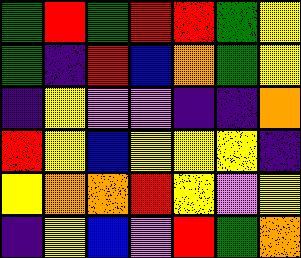[["green", "red", "green", "red", "red", "green", "yellow"], ["green", "indigo", "red", "blue", "orange", "green", "yellow"], ["indigo", "yellow", "violet", "violet", "indigo", "indigo", "orange"], ["red", "yellow", "blue", "yellow", "yellow", "yellow", "indigo"], ["yellow", "orange", "orange", "red", "yellow", "violet", "yellow"], ["indigo", "yellow", "blue", "violet", "red", "green", "orange"]]